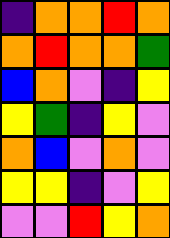[["indigo", "orange", "orange", "red", "orange"], ["orange", "red", "orange", "orange", "green"], ["blue", "orange", "violet", "indigo", "yellow"], ["yellow", "green", "indigo", "yellow", "violet"], ["orange", "blue", "violet", "orange", "violet"], ["yellow", "yellow", "indigo", "violet", "yellow"], ["violet", "violet", "red", "yellow", "orange"]]